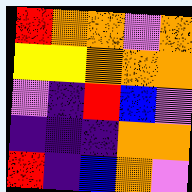[["red", "orange", "orange", "violet", "orange"], ["yellow", "yellow", "orange", "orange", "orange"], ["violet", "indigo", "red", "blue", "violet"], ["indigo", "indigo", "indigo", "orange", "orange"], ["red", "indigo", "blue", "orange", "violet"]]